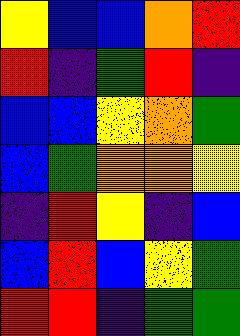[["yellow", "blue", "blue", "orange", "red"], ["red", "indigo", "green", "red", "indigo"], ["blue", "blue", "yellow", "orange", "green"], ["blue", "green", "orange", "orange", "yellow"], ["indigo", "red", "yellow", "indigo", "blue"], ["blue", "red", "blue", "yellow", "green"], ["red", "red", "indigo", "green", "green"]]